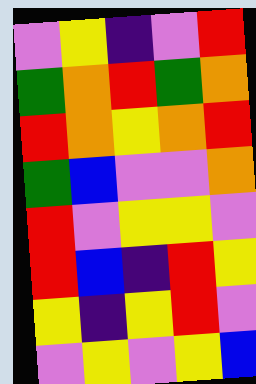[["violet", "yellow", "indigo", "violet", "red"], ["green", "orange", "red", "green", "orange"], ["red", "orange", "yellow", "orange", "red"], ["green", "blue", "violet", "violet", "orange"], ["red", "violet", "yellow", "yellow", "violet"], ["red", "blue", "indigo", "red", "yellow"], ["yellow", "indigo", "yellow", "red", "violet"], ["violet", "yellow", "violet", "yellow", "blue"]]